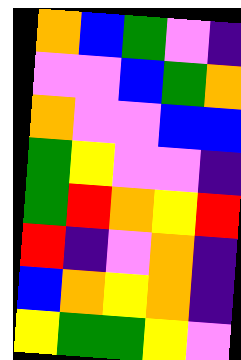[["orange", "blue", "green", "violet", "indigo"], ["violet", "violet", "blue", "green", "orange"], ["orange", "violet", "violet", "blue", "blue"], ["green", "yellow", "violet", "violet", "indigo"], ["green", "red", "orange", "yellow", "red"], ["red", "indigo", "violet", "orange", "indigo"], ["blue", "orange", "yellow", "orange", "indigo"], ["yellow", "green", "green", "yellow", "violet"]]